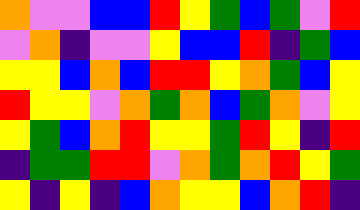[["orange", "violet", "violet", "blue", "blue", "red", "yellow", "green", "blue", "green", "violet", "red"], ["violet", "orange", "indigo", "violet", "violet", "yellow", "blue", "blue", "red", "indigo", "green", "blue"], ["yellow", "yellow", "blue", "orange", "blue", "red", "red", "yellow", "orange", "green", "blue", "yellow"], ["red", "yellow", "yellow", "violet", "orange", "green", "orange", "blue", "green", "orange", "violet", "yellow"], ["yellow", "green", "blue", "orange", "red", "yellow", "yellow", "green", "red", "yellow", "indigo", "red"], ["indigo", "green", "green", "red", "red", "violet", "orange", "green", "orange", "red", "yellow", "green"], ["yellow", "indigo", "yellow", "indigo", "blue", "orange", "yellow", "yellow", "blue", "orange", "red", "indigo"]]